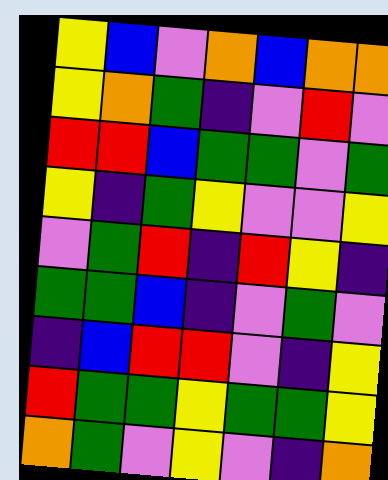[["yellow", "blue", "violet", "orange", "blue", "orange", "orange"], ["yellow", "orange", "green", "indigo", "violet", "red", "violet"], ["red", "red", "blue", "green", "green", "violet", "green"], ["yellow", "indigo", "green", "yellow", "violet", "violet", "yellow"], ["violet", "green", "red", "indigo", "red", "yellow", "indigo"], ["green", "green", "blue", "indigo", "violet", "green", "violet"], ["indigo", "blue", "red", "red", "violet", "indigo", "yellow"], ["red", "green", "green", "yellow", "green", "green", "yellow"], ["orange", "green", "violet", "yellow", "violet", "indigo", "orange"]]